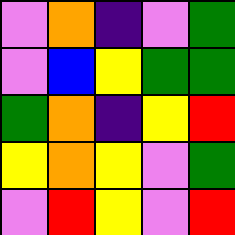[["violet", "orange", "indigo", "violet", "green"], ["violet", "blue", "yellow", "green", "green"], ["green", "orange", "indigo", "yellow", "red"], ["yellow", "orange", "yellow", "violet", "green"], ["violet", "red", "yellow", "violet", "red"]]